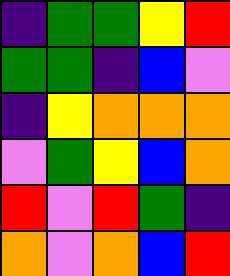[["indigo", "green", "green", "yellow", "red"], ["green", "green", "indigo", "blue", "violet"], ["indigo", "yellow", "orange", "orange", "orange"], ["violet", "green", "yellow", "blue", "orange"], ["red", "violet", "red", "green", "indigo"], ["orange", "violet", "orange", "blue", "red"]]